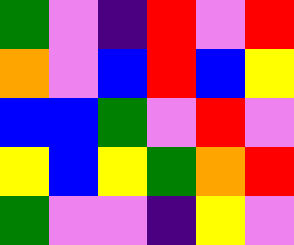[["green", "violet", "indigo", "red", "violet", "red"], ["orange", "violet", "blue", "red", "blue", "yellow"], ["blue", "blue", "green", "violet", "red", "violet"], ["yellow", "blue", "yellow", "green", "orange", "red"], ["green", "violet", "violet", "indigo", "yellow", "violet"]]